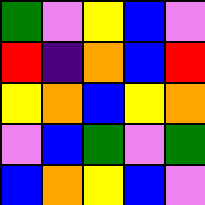[["green", "violet", "yellow", "blue", "violet"], ["red", "indigo", "orange", "blue", "red"], ["yellow", "orange", "blue", "yellow", "orange"], ["violet", "blue", "green", "violet", "green"], ["blue", "orange", "yellow", "blue", "violet"]]